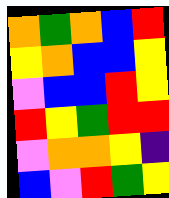[["orange", "green", "orange", "blue", "red"], ["yellow", "orange", "blue", "blue", "yellow"], ["violet", "blue", "blue", "red", "yellow"], ["red", "yellow", "green", "red", "red"], ["violet", "orange", "orange", "yellow", "indigo"], ["blue", "violet", "red", "green", "yellow"]]